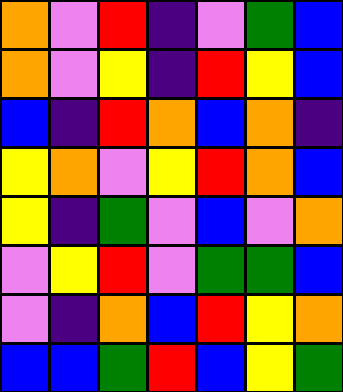[["orange", "violet", "red", "indigo", "violet", "green", "blue"], ["orange", "violet", "yellow", "indigo", "red", "yellow", "blue"], ["blue", "indigo", "red", "orange", "blue", "orange", "indigo"], ["yellow", "orange", "violet", "yellow", "red", "orange", "blue"], ["yellow", "indigo", "green", "violet", "blue", "violet", "orange"], ["violet", "yellow", "red", "violet", "green", "green", "blue"], ["violet", "indigo", "orange", "blue", "red", "yellow", "orange"], ["blue", "blue", "green", "red", "blue", "yellow", "green"]]